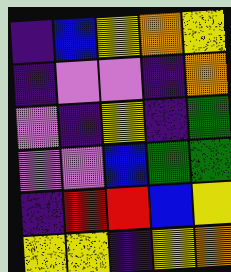[["indigo", "blue", "yellow", "orange", "yellow"], ["indigo", "violet", "violet", "indigo", "orange"], ["violet", "indigo", "yellow", "indigo", "green"], ["violet", "violet", "blue", "green", "green"], ["indigo", "red", "red", "blue", "yellow"], ["yellow", "yellow", "indigo", "yellow", "orange"]]